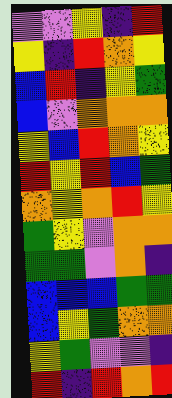[["violet", "violet", "yellow", "indigo", "red"], ["yellow", "indigo", "red", "orange", "yellow"], ["blue", "red", "indigo", "yellow", "green"], ["blue", "violet", "orange", "orange", "orange"], ["yellow", "blue", "red", "orange", "yellow"], ["red", "yellow", "red", "blue", "green"], ["orange", "yellow", "orange", "red", "yellow"], ["green", "yellow", "violet", "orange", "orange"], ["green", "green", "violet", "orange", "indigo"], ["blue", "blue", "blue", "green", "green"], ["blue", "yellow", "green", "orange", "orange"], ["yellow", "green", "violet", "violet", "indigo"], ["red", "indigo", "red", "orange", "red"]]